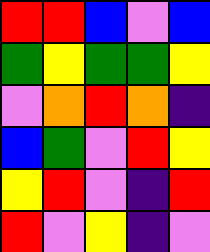[["red", "red", "blue", "violet", "blue"], ["green", "yellow", "green", "green", "yellow"], ["violet", "orange", "red", "orange", "indigo"], ["blue", "green", "violet", "red", "yellow"], ["yellow", "red", "violet", "indigo", "red"], ["red", "violet", "yellow", "indigo", "violet"]]